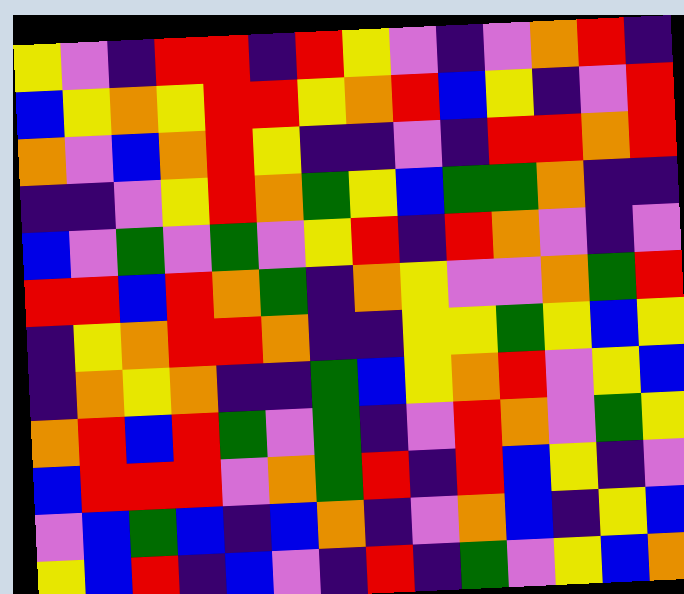[["yellow", "violet", "indigo", "red", "red", "indigo", "red", "yellow", "violet", "indigo", "violet", "orange", "red", "indigo"], ["blue", "yellow", "orange", "yellow", "red", "red", "yellow", "orange", "red", "blue", "yellow", "indigo", "violet", "red"], ["orange", "violet", "blue", "orange", "red", "yellow", "indigo", "indigo", "violet", "indigo", "red", "red", "orange", "red"], ["indigo", "indigo", "violet", "yellow", "red", "orange", "green", "yellow", "blue", "green", "green", "orange", "indigo", "indigo"], ["blue", "violet", "green", "violet", "green", "violet", "yellow", "red", "indigo", "red", "orange", "violet", "indigo", "violet"], ["red", "red", "blue", "red", "orange", "green", "indigo", "orange", "yellow", "violet", "violet", "orange", "green", "red"], ["indigo", "yellow", "orange", "red", "red", "orange", "indigo", "indigo", "yellow", "yellow", "green", "yellow", "blue", "yellow"], ["indigo", "orange", "yellow", "orange", "indigo", "indigo", "green", "blue", "yellow", "orange", "red", "violet", "yellow", "blue"], ["orange", "red", "blue", "red", "green", "violet", "green", "indigo", "violet", "red", "orange", "violet", "green", "yellow"], ["blue", "red", "red", "red", "violet", "orange", "green", "red", "indigo", "red", "blue", "yellow", "indigo", "violet"], ["violet", "blue", "green", "blue", "indigo", "blue", "orange", "indigo", "violet", "orange", "blue", "indigo", "yellow", "blue"], ["yellow", "blue", "red", "indigo", "blue", "violet", "indigo", "red", "indigo", "green", "violet", "yellow", "blue", "orange"]]